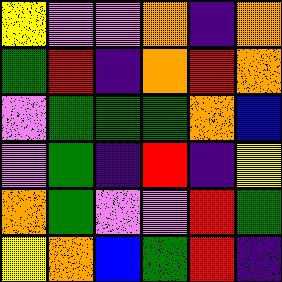[["yellow", "violet", "violet", "orange", "indigo", "orange"], ["green", "red", "indigo", "orange", "red", "orange"], ["violet", "green", "green", "green", "orange", "blue"], ["violet", "green", "indigo", "red", "indigo", "yellow"], ["orange", "green", "violet", "violet", "red", "green"], ["yellow", "orange", "blue", "green", "red", "indigo"]]